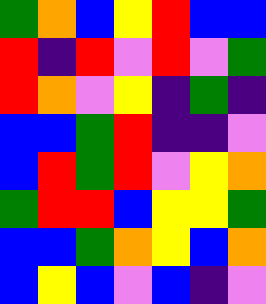[["green", "orange", "blue", "yellow", "red", "blue", "blue"], ["red", "indigo", "red", "violet", "red", "violet", "green"], ["red", "orange", "violet", "yellow", "indigo", "green", "indigo"], ["blue", "blue", "green", "red", "indigo", "indigo", "violet"], ["blue", "red", "green", "red", "violet", "yellow", "orange"], ["green", "red", "red", "blue", "yellow", "yellow", "green"], ["blue", "blue", "green", "orange", "yellow", "blue", "orange"], ["blue", "yellow", "blue", "violet", "blue", "indigo", "violet"]]